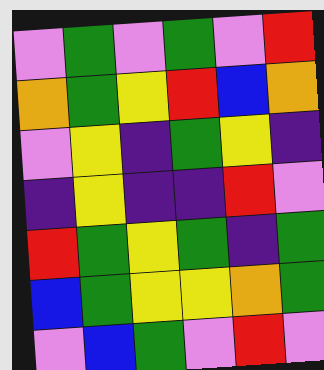[["violet", "green", "violet", "green", "violet", "red"], ["orange", "green", "yellow", "red", "blue", "orange"], ["violet", "yellow", "indigo", "green", "yellow", "indigo"], ["indigo", "yellow", "indigo", "indigo", "red", "violet"], ["red", "green", "yellow", "green", "indigo", "green"], ["blue", "green", "yellow", "yellow", "orange", "green"], ["violet", "blue", "green", "violet", "red", "violet"]]